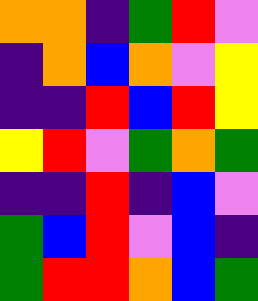[["orange", "orange", "indigo", "green", "red", "violet"], ["indigo", "orange", "blue", "orange", "violet", "yellow"], ["indigo", "indigo", "red", "blue", "red", "yellow"], ["yellow", "red", "violet", "green", "orange", "green"], ["indigo", "indigo", "red", "indigo", "blue", "violet"], ["green", "blue", "red", "violet", "blue", "indigo"], ["green", "red", "red", "orange", "blue", "green"]]